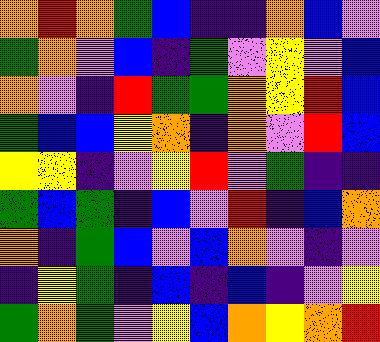[["orange", "red", "orange", "green", "blue", "indigo", "indigo", "orange", "blue", "violet"], ["green", "orange", "violet", "blue", "indigo", "green", "violet", "yellow", "violet", "blue"], ["orange", "violet", "indigo", "red", "green", "green", "orange", "yellow", "red", "blue"], ["green", "blue", "blue", "yellow", "orange", "indigo", "orange", "violet", "red", "blue"], ["yellow", "yellow", "indigo", "violet", "yellow", "red", "violet", "green", "indigo", "indigo"], ["green", "blue", "green", "indigo", "blue", "violet", "red", "indigo", "blue", "orange"], ["orange", "indigo", "green", "blue", "violet", "blue", "orange", "violet", "indigo", "violet"], ["indigo", "yellow", "green", "indigo", "blue", "indigo", "blue", "indigo", "violet", "yellow"], ["green", "orange", "green", "violet", "yellow", "blue", "orange", "yellow", "orange", "red"]]